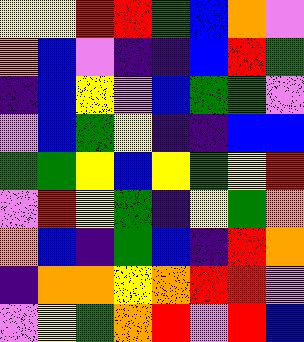[["yellow", "yellow", "red", "red", "green", "blue", "orange", "violet"], ["orange", "blue", "violet", "indigo", "indigo", "blue", "red", "green"], ["indigo", "blue", "yellow", "violet", "blue", "green", "green", "violet"], ["violet", "blue", "green", "yellow", "indigo", "indigo", "blue", "blue"], ["green", "green", "yellow", "blue", "yellow", "green", "yellow", "red"], ["violet", "red", "yellow", "green", "indigo", "yellow", "green", "orange"], ["orange", "blue", "indigo", "green", "blue", "indigo", "red", "orange"], ["indigo", "orange", "orange", "yellow", "orange", "red", "red", "violet"], ["violet", "yellow", "green", "orange", "red", "violet", "red", "blue"]]